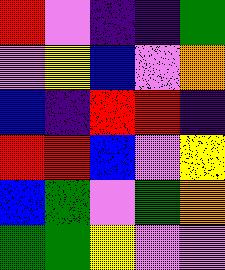[["red", "violet", "indigo", "indigo", "green"], ["violet", "yellow", "blue", "violet", "orange"], ["blue", "indigo", "red", "red", "indigo"], ["red", "red", "blue", "violet", "yellow"], ["blue", "green", "violet", "green", "orange"], ["green", "green", "yellow", "violet", "violet"]]